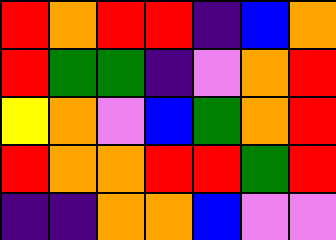[["red", "orange", "red", "red", "indigo", "blue", "orange"], ["red", "green", "green", "indigo", "violet", "orange", "red"], ["yellow", "orange", "violet", "blue", "green", "orange", "red"], ["red", "orange", "orange", "red", "red", "green", "red"], ["indigo", "indigo", "orange", "orange", "blue", "violet", "violet"]]